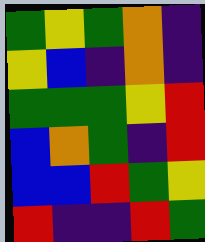[["green", "yellow", "green", "orange", "indigo"], ["yellow", "blue", "indigo", "orange", "indigo"], ["green", "green", "green", "yellow", "red"], ["blue", "orange", "green", "indigo", "red"], ["blue", "blue", "red", "green", "yellow"], ["red", "indigo", "indigo", "red", "green"]]